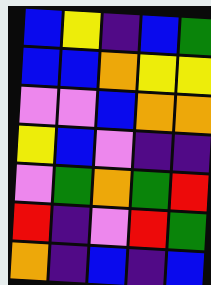[["blue", "yellow", "indigo", "blue", "green"], ["blue", "blue", "orange", "yellow", "yellow"], ["violet", "violet", "blue", "orange", "orange"], ["yellow", "blue", "violet", "indigo", "indigo"], ["violet", "green", "orange", "green", "red"], ["red", "indigo", "violet", "red", "green"], ["orange", "indigo", "blue", "indigo", "blue"]]